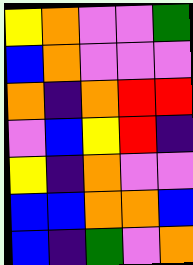[["yellow", "orange", "violet", "violet", "green"], ["blue", "orange", "violet", "violet", "violet"], ["orange", "indigo", "orange", "red", "red"], ["violet", "blue", "yellow", "red", "indigo"], ["yellow", "indigo", "orange", "violet", "violet"], ["blue", "blue", "orange", "orange", "blue"], ["blue", "indigo", "green", "violet", "orange"]]